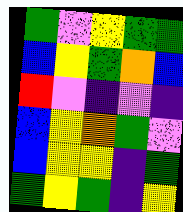[["green", "violet", "yellow", "green", "green"], ["blue", "yellow", "green", "orange", "blue"], ["red", "violet", "indigo", "violet", "indigo"], ["blue", "yellow", "orange", "green", "violet"], ["blue", "yellow", "yellow", "indigo", "green"], ["green", "yellow", "green", "indigo", "yellow"]]